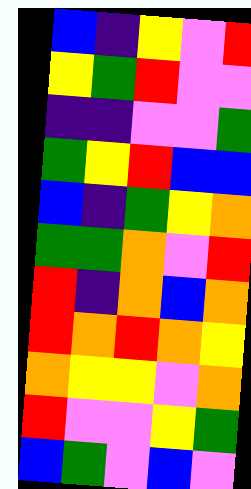[["blue", "indigo", "yellow", "violet", "red"], ["yellow", "green", "red", "violet", "violet"], ["indigo", "indigo", "violet", "violet", "green"], ["green", "yellow", "red", "blue", "blue"], ["blue", "indigo", "green", "yellow", "orange"], ["green", "green", "orange", "violet", "red"], ["red", "indigo", "orange", "blue", "orange"], ["red", "orange", "red", "orange", "yellow"], ["orange", "yellow", "yellow", "violet", "orange"], ["red", "violet", "violet", "yellow", "green"], ["blue", "green", "violet", "blue", "violet"]]